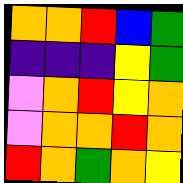[["orange", "orange", "red", "blue", "green"], ["indigo", "indigo", "indigo", "yellow", "green"], ["violet", "orange", "red", "yellow", "orange"], ["violet", "orange", "orange", "red", "orange"], ["red", "orange", "green", "orange", "yellow"]]